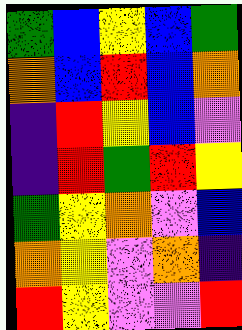[["green", "blue", "yellow", "blue", "green"], ["orange", "blue", "red", "blue", "orange"], ["indigo", "red", "yellow", "blue", "violet"], ["indigo", "red", "green", "red", "yellow"], ["green", "yellow", "orange", "violet", "blue"], ["orange", "yellow", "violet", "orange", "indigo"], ["red", "yellow", "violet", "violet", "red"]]